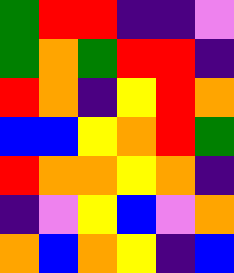[["green", "red", "red", "indigo", "indigo", "violet"], ["green", "orange", "green", "red", "red", "indigo"], ["red", "orange", "indigo", "yellow", "red", "orange"], ["blue", "blue", "yellow", "orange", "red", "green"], ["red", "orange", "orange", "yellow", "orange", "indigo"], ["indigo", "violet", "yellow", "blue", "violet", "orange"], ["orange", "blue", "orange", "yellow", "indigo", "blue"]]